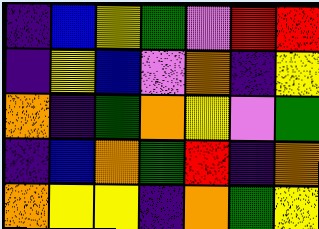[["indigo", "blue", "yellow", "green", "violet", "red", "red"], ["indigo", "yellow", "blue", "violet", "orange", "indigo", "yellow"], ["orange", "indigo", "green", "orange", "yellow", "violet", "green"], ["indigo", "blue", "orange", "green", "red", "indigo", "orange"], ["orange", "yellow", "yellow", "indigo", "orange", "green", "yellow"]]